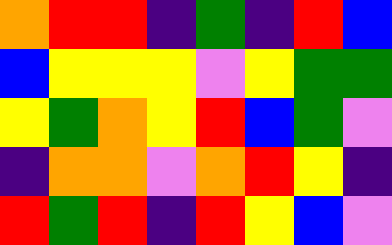[["orange", "red", "red", "indigo", "green", "indigo", "red", "blue"], ["blue", "yellow", "yellow", "yellow", "violet", "yellow", "green", "green"], ["yellow", "green", "orange", "yellow", "red", "blue", "green", "violet"], ["indigo", "orange", "orange", "violet", "orange", "red", "yellow", "indigo"], ["red", "green", "red", "indigo", "red", "yellow", "blue", "violet"]]